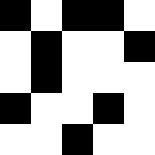[["black", "white", "black", "black", "white"], ["white", "black", "white", "white", "black"], ["white", "black", "white", "white", "white"], ["black", "white", "white", "black", "white"], ["white", "white", "black", "white", "white"]]